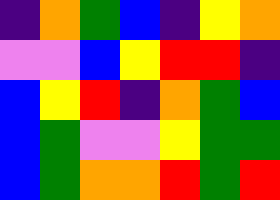[["indigo", "orange", "green", "blue", "indigo", "yellow", "orange"], ["violet", "violet", "blue", "yellow", "red", "red", "indigo"], ["blue", "yellow", "red", "indigo", "orange", "green", "blue"], ["blue", "green", "violet", "violet", "yellow", "green", "green"], ["blue", "green", "orange", "orange", "red", "green", "red"]]